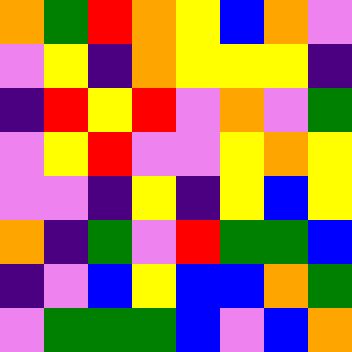[["orange", "green", "red", "orange", "yellow", "blue", "orange", "violet"], ["violet", "yellow", "indigo", "orange", "yellow", "yellow", "yellow", "indigo"], ["indigo", "red", "yellow", "red", "violet", "orange", "violet", "green"], ["violet", "yellow", "red", "violet", "violet", "yellow", "orange", "yellow"], ["violet", "violet", "indigo", "yellow", "indigo", "yellow", "blue", "yellow"], ["orange", "indigo", "green", "violet", "red", "green", "green", "blue"], ["indigo", "violet", "blue", "yellow", "blue", "blue", "orange", "green"], ["violet", "green", "green", "green", "blue", "violet", "blue", "orange"]]